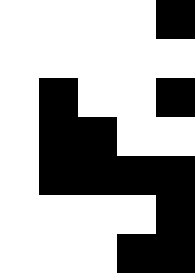[["white", "white", "white", "white", "black"], ["white", "white", "white", "white", "white"], ["white", "black", "white", "white", "black"], ["white", "black", "black", "white", "white"], ["white", "black", "black", "black", "black"], ["white", "white", "white", "white", "black"], ["white", "white", "white", "black", "black"]]